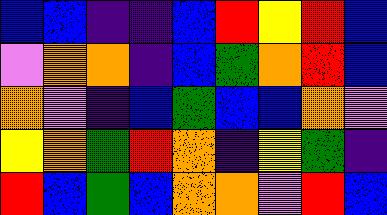[["blue", "blue", "indigo", "indigo", "blue", "red", "yellow", "red", "blue"], ["violet", "orange", "orange", "indigo", "blue", "green", "orange", "red", "blue"], ["orange", "violet", "indigo", "blue", "green", "blue", "blue", "orange", "violet"], ["yellow", "orange", "green", "red", "orange", "indigo", "yellow", "green", "indigo"], ["red", "blue", "green", "blue", "orange", "orange", "violet", "red", "blue"]]